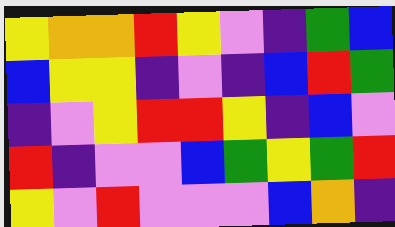[["yellow", "orange", "orange", "red", "yellow", "violet", "indigo", "green", "blue"], ["blue", "yellow", "yellow", "indigo", "violet", "indigo", "blue", "red", "green"], ["indigo", "violet", "yellow", "red", "red", "yellow", "indigo", "blue", "violet"], ["red", "indigo", "violet", "violet", "blue", "green", "yellow", "green", "red"], ["yellow", "violet", "red", "violet", "violet", "violet", "blue", "orange", "indigo"]]